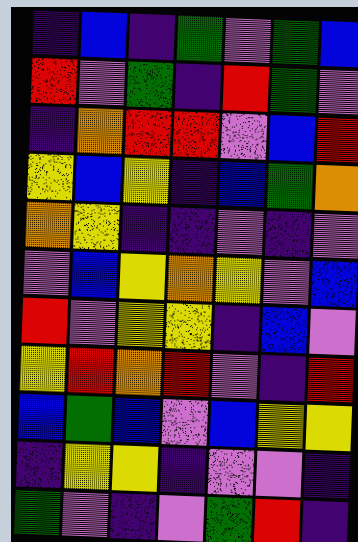[["indigo", "blue", "indigo", "green", "violet", "green", "blue"], ["red", "violet", "green", "indigo", "red", "green", "violet"], ["indigo", "orange", "red", "red", "violet", "blue", "red"], ["yellow", "blue", "yellow", "indigo", "blue", "green", "orange"], ["orange", "yellow", "indigo", "indigo", "violet", "indigo", "violet"], ["violet", "blue", "yellow", "orange", "yellow", "violet", "blue"], ["red", "violet", "yellow", "yellow", "indigo", "blue", "violet"], ["yellow", "red", "orange", "red", "violet", "indigo", "red"], ["blue", "green", "blue", "violet", "blue", "yellow", "yellow"], ["indigo", "yellow", "yellow", "indigo", "violet", "violet", "indigo"], ["green", "violet", "indigo", "violet", "green", "red", "indigo"]]